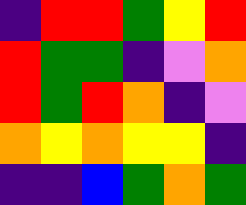[["indigo", "red", "red", "green", "yellow", "red"], ["red", "green", "green", "indigo", "violet", "orange"], ["red", "green", "red", "orange", "indigo", "violet"], ["orange", "yellow", "orange", "yellow", "yellow", "indigo"], ["indigo", "indigo", "blue", "green", "orange", "green"]]